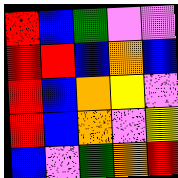[["red", "blue", "green", "violet", "violet"], ["red", "red", "blue", "orange", "blue"], ["red", "blue", "orange", "yellow", "violet"], ["red", "blue", "orange", "violet", "yellow"], ["blue", "violet", "green", "orange", "red"]]